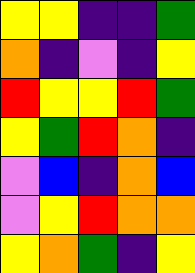[["yellow", "yellow", "indigo", "indigo", "green"], ["orange", "indigo", "violet", "indigo", "yellow"], ["red", "yellow", "yellow", "red", "green"], ["yellow", "green", "red", "orange", "indigo"], ["violet", "blue", "indigo", "orange", "blue"], ["violet", "yellow", "red", "orange", "orange"], ["yellow", "orange", "green", "indigo", "yellow"]]